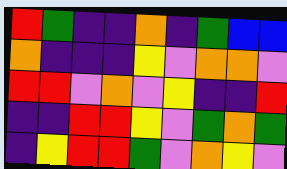[["red", "green", "indigo", "indigo", "orange", "indigo", "green", "blue", "blue"], ["orange", "indigo", "indigo", "indigo", "yellow", "violet", "orange", "orange", "violet"], ["red", "red", "violet", "orange", "violet", "yellow", "indigo", "indigo", "red"], ["indigo", "indigo", "red", "red", "yellow", "violet", "green", "orange", "green"], ["indigo", "yellow", "red", "red", "green", "violet", "orange", "yellow", "violet"]]